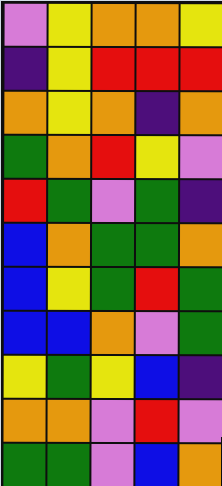[["violet", "yellow", "orange", "orange", "yellow"], ["indigo", "yellow", "red", "red", "red"], ["orange", "yellow", "orange", "indigo", "orange"], ["green", "orange", "red", "yellow", "violet"], ["red", "green", "violet", "green", "indigo"], ["blue", "orange", "green", "green", "orange"], ["blue", "yellow", "green", "red", "green"], ["blue", "blue", "orange", "violet", "green"], ["yellow", "green", "yellow", "blue", "indigo"], ["orange", "orange", "violet", "red", "violet"], ["green", "green", "violet", "blue", "orange"]]